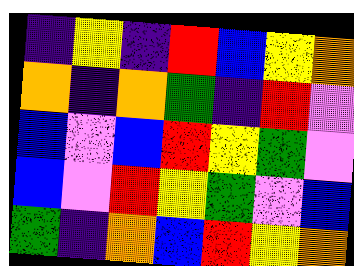[["indigo", "yellow", "indigo", "red", "blue", "yellow", "orange"], ["orange", "indigo", "orange", "green", "indigo", "red", "violet"], ["blue", "violet", "blue", "red", "yellow", "green", "violet"], ["blue", "violet", "red", "yellow", "green", "violet", "blue"], ["green", "indigo", "orange", "blue", "red", "yellow", "orange"]]